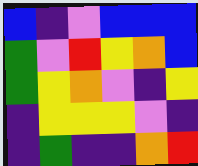[["blue", "indigo", "violet", "blue", "blue", "blue"], ["green", "violet", "red", "yellow", "orange", "blue"], ["green", "yellow", "orange", "violet", "indigo", "yellow"], ["indigo", "yellow", "yellow", "yellow", "violet", "indigo"], ["indigo", "green", "indigo", "indigo", "orange", "red"]]